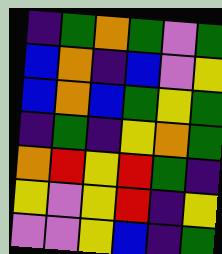[["indigo", "green", "orange", "green", "violet", "green"], ["blue", "orange", "indigo", "blue", "violet", "yellow"], ["blue", "orange", "blue", "green", "yellow", "green"], ["indigo", "green", "indigo", "yellow", "orange", "green"], ["orange", "red", "yellow", "red", "green", "indigo"], ["yellow", "violet", "yellow", "red", "indigo", "yellow"], ["violet", "violet", "yellow", "blue", "indigo", "green"]]